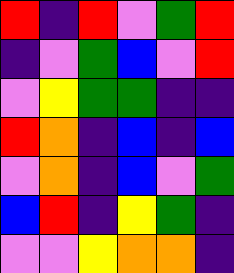[["red", "indigo", "red", "violet", "green", "red"], ["indigo", "violet", "green", "blue", "violet", "red"], ["violet", "yellow", "green", "green", "indigo", "indigo"], ["red", "orange", "indigo", "blue", "indigo", "blue"], ["violet", "orange", "indigo", "blue", "violet", "green"], ["blue", "red", "indigo", "yellow", "green", "indigo"], ["violet", "violet", "yellow", "orange", "orange", "indigo"]]